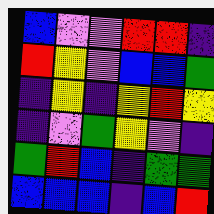[["blue", "violet", "violet", "red", "red", "indigo"], ["red", "yellow", "violet", "blue", "blue", "green"], ["indigo", "yellow", "indigo", "yellow", "red", "yellow"], ["indigo", "violet", "green", "yellow", "violet", "indigo"], ["green", "red", "blue", "indigo", "green", "green"], ["blue", "blue", "blue", "indigo", "blue", "red"]]